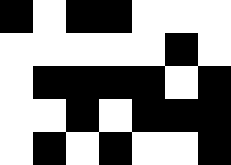[["black", "white", "black", "black", "white", "white", "white"], ["white", "white", "white", "white", "white", "black", "white"], ["white", "black", "black", "black", "black", "white", "black"], ["white", "white", "black", "white", "black", "black", "black"], ["white", "black", "white", "black", "white", "white", "black"]]